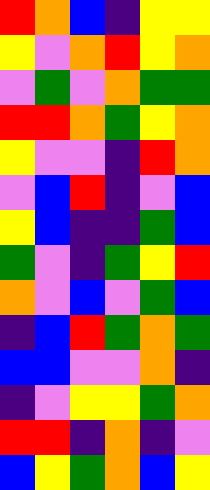[["red", "orange", "blue", "indigo", "yellow", "yellow"], ["yellow", "violet", "orange", "red", "yellow", "orange"], ["violet", "green", "violet", "orange", "green", "green"], ["red", "red", "orange", "green", "yellow", "orange"], ["yellow", "violet", "violet", "indigo", "red", "orange"], ["violet", "blue", "red", "indigo", "violet", "blue"], ["yellow", "blue", "indigo", "indigo", "green", "blue"], ["green", "violet", "indigo", "green", "yellow", "red"], ["orange", "violet", "blue", "violet", "green", "blue"], ["indigo", "blue", "red", "green", "orange", "green"], ["blue", "blue", "violet", "violet", "orange", "indigo"], ["indigo", "violet", "yellow", "yellow", "green", "orange"], ["red", "red", "indigo", "orange", "indigo", "violet"], ["blue", "yellow", "green", "orange", "blue", "yellow"]]